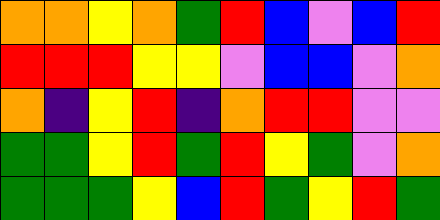[["orange", "orange", "yellow", "orange", "green", "red", "blue", "violet", "blue", "red"], ["red", "red", "red", "yellow", "yellow", "violet", "blue", "blue", "violet", "orange"], ["orange", "indigo", "yellow", "red", "indigo", "orange", "red", "red", "violet", "violet"], ["green", "green", "yellow", "red", "green", "red", "yellow", "green", "violet", "orange"], ["green", "green", "green", "yellow", "blue", "red", "green", "yellow", "red", "green"]]